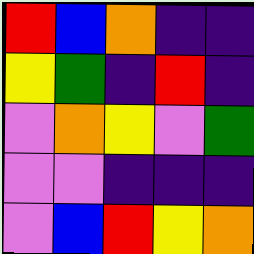[["red", "blue", "orange", "indigo", "indigo"], ["yellow", "green", "indigo", "red", "indigo"], ["violet", "orange", "yellow", "violet", "green"], ["violet", "violet", "indigo", "indigo", "indigo"], ["violet", "blue", "red", "yellow", "orange"]]